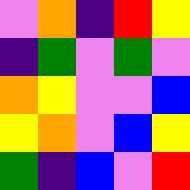[["violet", "orange", "indigo", "red", "yellow"], ["indigo", "green", "violet", "green", "violet"], ["orange", "yellow", "violet", "violet", "blue"], ["yellow", "orange", "violet", "blue", "yellow"], ["green", "indigo", "blue", "violet", "red"]]